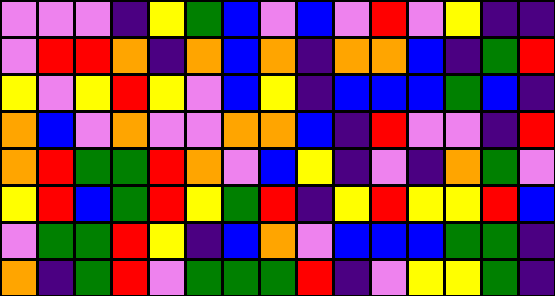[["violet", "violet", "violet", "indigo", "yellow", "green", "blue", "violet", "blue", "violet", "red", "violet", "yellow", "indigo", "indigo"], ["violet", "red", "red", "orange", "indigo", "orange", "blue", "orange", "indigo", "orange", "orange", "blue", "indigo", "green", "red"], ["yellow", "violet", "yellow", "red", "yellow", "violet", "blue", "yellow", "indigo", "blue", "blue", "blue", "green", "blue", "indigo"], ["orange", "blue", "violet", "orange", "violet", "violet", "orange", "orange", "blue", "indigo", "red", "violet", "violet", "indigo", "red"], ["orange", "red", "green", "green", "red", "orange", "violet", "blue", "yellow", "indigo", "violet", "indigo", "orange", "green", "violet"], ["yellow", "red", "blue", "green", "red", "yellow", "green", "red", "indigo", "yellow", "red", "yellow", "yellow", "red", "blue"], ["violet", "green", "green", "red", "yellow", "indigo", "blue", "orange", "violet", "blue", "blue", "blue", "green", "green", "indigo"], ["orange", "indigo", "green", "red", "violet", "green", "green", "green", "red", "indigo", "violet", "yellow", "yellow", "green", "indigo"]]